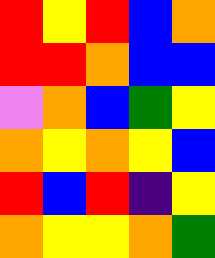[["red", "yellow", "red", "blue", "orange"], ["red", "red", "orange", "blue", "blue"], ["violet", "orange", "blue", "green", "yellow"], ["orange", "yellow", "orange", "yellow", "blue"], ["red", "blue", "red", "indigo", "yellow"], ["orange", "yellow", "yellow", "orange", "green"]]